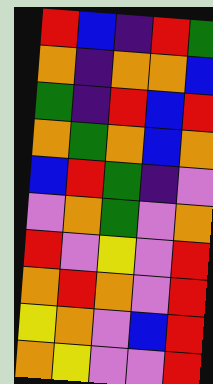[["red", "blue", "indigo", "red", "green"], ["orange", "indigo", "orange", "orange", "blue"], ["green", "indigo", "red", "blue", "red"], ["orange", "green", "orange", "blue", "orange"], ["blue", "red", "green", "indigo", "violet"], ["violet", "orange", "green", "violet", "orange"], ["red", "violet", "yellow", "violet", "red"], ["orange", "red", "orange", "violet", "red"], ["yellow", "orange", "violet", "blue", "red"], ["orange", "yellow", "violet", "violet", "red"]]